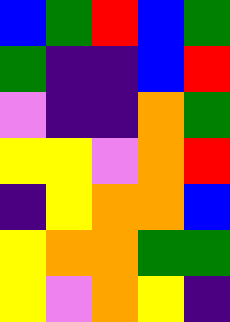[["blue", "green", "red", "blue", "green"], ["green", "indigo", "indigo", "blue", "red"], ["violet", "indigo", "indigo", "orange", "green"], ["yellow", "yellow", "violet", "orange", "red"], ["indigo", "yellow", "orange", "orange", "blue"], ["yellow", "orange", "orange", "green", "green"], ["yellow", "violet", "orange", "yellow", "indigo"]]